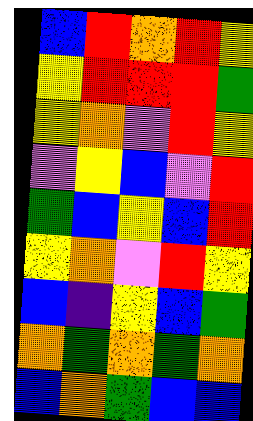[["blue", "red", "orange", "red", "yellow"], ["yellow", "red", "red", "red", "green"], ["yellow", "orange", "violet", "red", "yellow"], ["violet", "yellow", "blue", "violet", "red"], ["green", "blue", "yellow", "blue", "red"], ["yellow", "orange", "violet", "red", "yellow"], ["blue", "indigo", "yellow", "blue", "green"], ["orange", "green", "orange", "green", "orange"], ["blue", "orange", "green", "blue", "blue"]]